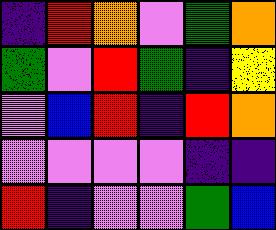[["indigo", "red", "orange", "violet", "green", "orange"], ["green", "violet", "red", "green", "indigo", "yellow"], ["violet", "blue", "red", "indigo", "red", "orange"], ["violet", "violet", "violet", "violet", "indigo", "indigo"], ["red", "indigo", "violet", "violet", "green", "blue"]]